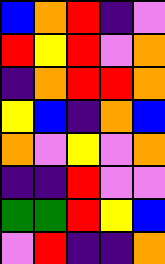[["blue", "orange", "red", "indigo", "violet"], ["red", "yellow", "red", "violet", "orange"], ["indigo", "orange", "red", "red", "orange"], ["yellow", "blue", "indigo", "orange", "blue"], ["orange", "violet", "yellow", "violet", "orange"], ["indigo", "indigo", "red", "violet", "violet"], ["green", "green", "red", "yellow", "blue"], ["violet", "red", "indigo", "indigo", "orange"]]